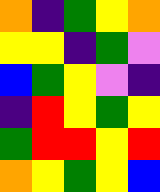[["orange", "indigo", "green", "yellow", "orange"], ["yellow", "yellow", "indigo", "green", "violet"], ["blue", "green", "yellow", "violet", "indigo"], ["indigo", "red", "yellow", "green", "yellow"], ["green", "red", "red", "yellow", "red"], ["orange", "yellow", "green", "yellow", "blue"]]